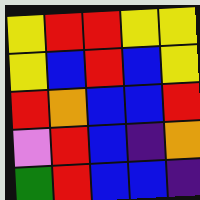[["yellow", "red", "red", "yellow", "yellow"], ["yellow", "blue", "red", "blue", "yellow"], ["red", "orange", "blue", "blue", "red"], ["violet", "red", "blue", "indigo", "orange"], ["green", "red", "blue", "blue", "indigo"]]